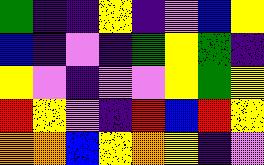[["green", "indigo", "indigo", "yellow", "indigo", "violet", "blue", "yellow"], ["blue", "indigo", "violet", "indigo", "green", "yellow", "green", "indigo"], ["yellow", "violet", "indigo", "violet", "violet", "yellow", "green", "yellow"], ["red", "yellow", "violet", "indigo", "red", "blue", "red", "yellow"], ["orange", "orange", "blue", "yellow", "orange", "yellow", "indigo", "violet"]]